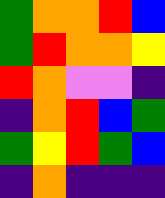[["green", "orange", "orange", "red", "blue"], ["green", "red", "orange", "orange", "yellow"], ["red", "orange", "violet", "violet", "indigo"], ["indigo", "orange", "red", "blue", "green"], ["green", "yellow", "red", "green", "blue"], ["indigo", "orange", "indigo", "indigo", "indigo"]]